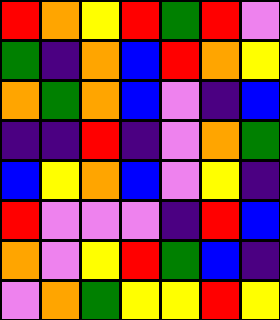[["red", "orange", "yellow", "red", "green", "red", "violet"], ["green", "indigo", "orange", "blue", "red", "orange", "yellow"], ["orange", "green", "orange", "blue", "violet", "indigo", "blue"], ["indigo", "indigo", "red", "indigo", "violet", "orange", "green"], ["blue", "yellow", "orange", "blue", "violet", "yellow", "indigo"], ["red", "violet", "violet", "violet", "indigo", "red", "blue"], ["orange", "violet", "yellow", "red", "green", "blue", "indigo"], ["violet", "orange", "green", "yellow", "yellow", "red", "yellow"]]